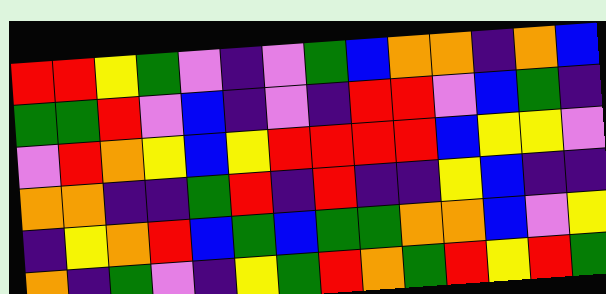[["red", "red", "yellow", "green", "violet", "indigo", "violet", "green", "blue", "orange", "orange", "indigo", "orange", "blue"], ["green", "green", "red", "violet", "blue", "indigo", "violet", "indigo", "red", "red", "violet", "blue", "green", "indigo"], ["violet", "red", "orange", "yellow", "blue", "yellow", "red", "red", "red", "red", "blue", "yellow", "yellow", "violet"], ["orange", "orange", "indigo", "indigo", "green", "red", "indigo", "red", "indigo", "indigo", "yellow", "blue", "indigo", "indigo"], ["indigo", "yellow", "orange", "red", "blue", "green", "blue", "green", "green", "orange", "orange", "blue", "violet", "yellow"], ["orange", "indigo", "green", "violet", "indigo", "yellow", "green", "red", "orange", "green", "red", "yellow", "red", "green"]]